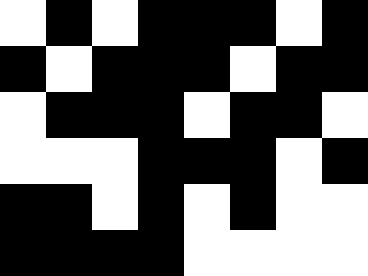[["white", "black", "white", "black", "black", "black", "white", "black"], ["black", "white", "black", "black", "black", "white", "black", "black"], ["white", "black", "black", "black", "white", "black", "black", "white"], ["white", "white", "white", "black", "black", "black", "white", "black"], ["black", "black", "white", "black", "white", "black", "white", "white"], ["black", "black", "black", "black", "white", "white", "white", "white"]]